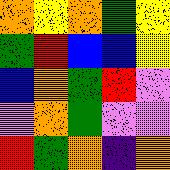[["orange", "yellow", "orange", "green", "yellow"], ["green", "red", "blue", "blue", "yellow"], ["blue", "orange", "green", "red", "violet"], ["violet", "orange", "green", "violet", "violet"], ["red", "green", "orange", "indigo", "orange"]]